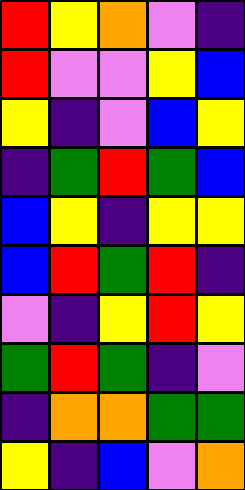[["red", "yellow", "orange", "violet", "indigo"], ["red", "violet", "violet", "yellow", "blue"], ["yellow", "indigo", "violet", "blue", "yellow"], ["indigo", "green", "red", "green", "blue"], ["blue", "yellow", "indigo", "yellow", "yellow"], ["blue", "red", "green", "red", "indigo"], ["violet", "indigo", "yellow", "red", "yellow"], ["green", "red", "green", "indigo", "violet"], ["indigo", "orange", "orange", "green", "green"], ["yellow", "indigo", "blue", "violet", "orange"]]